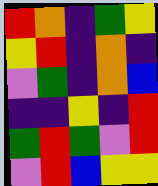[["red", "orange", "indigo", "green", "yellow"], ["yellow", "red", "indigo", "orange", "indigo"], ["violet", "green", "indigo", "orange", "blue"], ["indigo", "indigo", "yellow", "indigo", "red"], ["green", "red", "green", "violet", "red"], ["violet", "red", "blue", "yellow", "yellow"]]